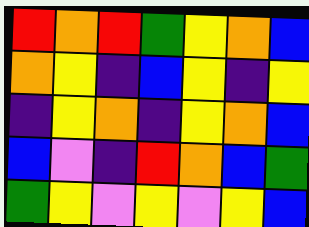[["red", "orange", "red", "green", "yellow", "orange", "blue"], ["orange", "yellow", "indigo", "blue", "yellow", "indigo", "yellow"], ["indigo", "yellow", "orange", "indigo", "yellow", "orange", "blue"], ["blue", "violet", "indigo", "red", "orange", "blue", "green"], ["green", "yellow", "violet", "yellow", "violet", "yellow", "blue"]]